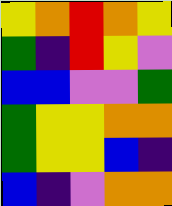[["yellow", "orange", "red", "orange", "yellow"], ["green", "indigo", "red", "yellow", "violet"], ["blue", "blue", "violet", "violet", "green"], ["green", "yellow", "yellow", "orange", "orange"], ["green", "yellow", "yellow", "blue", "indigo"], ["blue", "indigo", "violet", "orange", "orange"]]